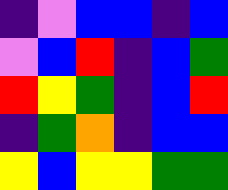[["indigo", "violet", "blue", "blue", "indigo", "blue"], ["violet", "blue", "red", "indigo", "blue", "green"], ["red", "yellow", "green", "indigo", "blue", "red"], ["indigo", "green", "orange", "indigo", "blue", "blue"], ["yellow", "blue", "yellow", "yellow", "green", "green"]]